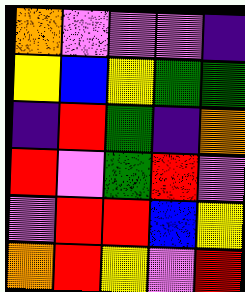[["orange", "violet", "violet", "violet", "indigo"], ["yellow", "blue", "yellow", "green", "green"], ["indigo", "red", "green", "indigo", "orange"], ["red", "violet", "green", "red", "violet"], ["violet", "red", "red", "blue", "yellow"], ["orange", "red", "yellow", "violet", "red"]]